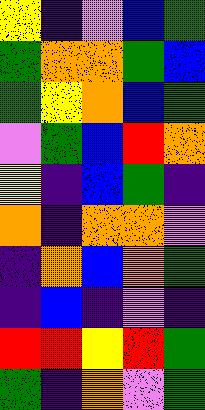[["yellow", "indigo", "violet", "blue", "green"], ["green", "orange", "orange", "green", "blue"], ["green", "yellow", "orange", "blue", "green"], ["violet", "green", "blue", "red", "orange"], ["yellow", "indigo", "blue", "green", "indigo"], ["orange", "indigo", "orange", "orange", "violet"], ["indigo", "orange", "blue", "orange", "green"], ["indigo", "blue", "indigo", "violet", "indigo"], ["red", "red", "yellow", "red", "green"], ["green", "indigo", "orange", "violet", "green"]]